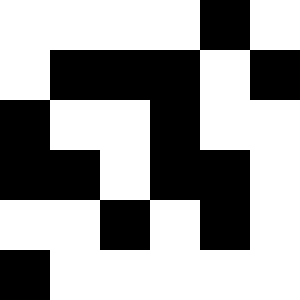[["white", "white", "white", "white", "black", "white"], ["white", "black", "black", "black", "white", "black"], ["black", "white", "white", "black", "white", "white"], ["black", "black", "white", "black", "black", "white"], ["white", "white", "black", "white", "black", "white"], ["black", "white", "white", "white", "white", "white"]]